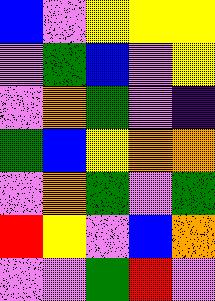[["blue", "violet", "yellow", "yellow", "yellow"], ["violet", "green", "blue", "violet", "yellow"], ["violet", "orange", "green", "violet", "indigo"], ["green", "blue", "yellow", "orange", "orange"], ["violet", "orange", "green", "violet", "green"], ["red", "yellow", "violet", "blue", "orange"], ["violet", "violet", "green", "red", "violet"]]